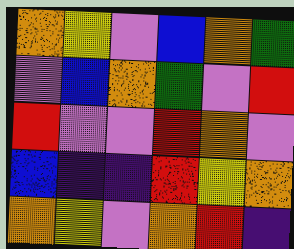[["orange", "yellow", "violet", "blue", "orange", "green"], ["violet", "blue", "orange", "green", "violet", "red"], ["red", "violet", "violet", "red", "orange", "violet"], ["blue", "indigo", "indigo", "red", "yellow", "orange"], ["orange", "yellow", "violet", "orange", "red", "indigo"]]